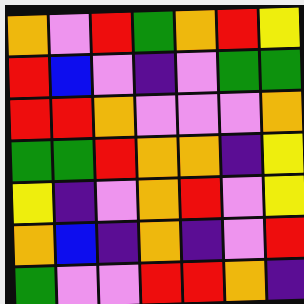[["orange", "violet", "red", "green", "orange", "red", "yellow"], ["red", "blue", "violet", "indigo", "violet", "green", "green"], ["red", "red", "orange", "violet", "violet", "violet", "orange"], ["green", "green", "red", "orange", "orange", "indigo", "yellow"], ["yellow", "indigo", "violet", "orange", "red", "violet", "yellow"], ["orange", "blue", "indigo", "orange", "indigo", "violet", "red"], ["green", "violet", "violet", "red", "red", "orange", "indigo"]]